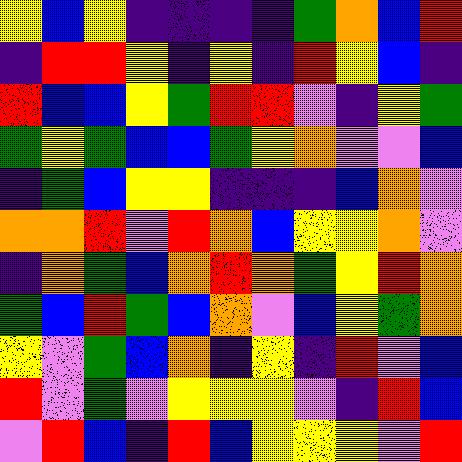[["yellow", "blue", "yellow", "indigo", "indigo", "indigo", "indigo", "green", "orange", "blue", "red"], ["indigo", "red", "red", "yellow", "indigo", "yellow", "indigo", "red", "yellow", "blue", "indigo"], ["red", "blue", "blue", "yellow", "green", "red", "red", "violet", "indigo", "yellow", "green"], ["green", "yellow", "green", "blue", "blue", "green", "yellow", "orange", "violet", "violet", "blue"], ["indigo", "green", "blue", "yellow", "yellow", "indigo", "indigo", "indigo", "blue", "orange", "violet"], ["orange", "orange", "red", "violet", "red", "orange", "blue", "yellow", "yellow", "orange", "violet"], ["indigo", "orange", "green", "blue", "orange", "red", "orange", "green", "yellow", "red", "orange"], ["green", "blue", "red", "green", "blue", "orange", "violet", "blue", "yellow", "green", "orange"], ["yellow", "violet", "green", "blue", "orange", "indigo", "yellow", "indigo", "red", "violet", "blue"], ["red", "violet", "green", "violet", "yellow", "yellow", "yellow", "violet", "indigo", "red", "blue"], ["violet", "red", "blue", "indigo", "red", "blue", "yellow", "yellow", "yellow", "violet", "red"]]